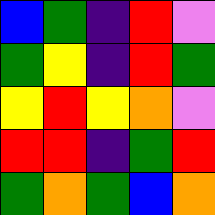[["blue", "green", "indigo", "red", "violet"], ["green", "yellow", "indigo", "red", "green"], ["yellow", "red", "yellow", "orange", "violet"], ["red", "red", "indigo", "green", "red"], ["green", "orange", "green", "blue", "orange"]]